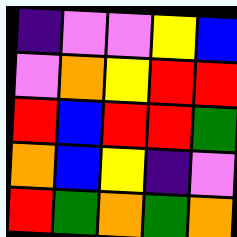[["indigo", "violet", "violet", "yellow", "blue"], ["violet", "orange", "yellow", "red", "red"], ["red", "blue", "red", "red", "green"], ["orange", "blue", "yellow", "indigo", "violet"], ["red", "green", "orange", "green", "orange"]]